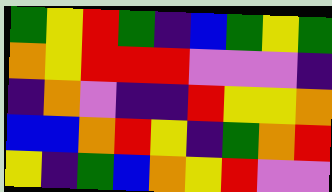[["green", "yellow", "red", "green", "indigo", "blue", "green", "yellow", "green"], ["orange", "yellow", "red", "red", "red", "violet", "violet", "violet", "indigo"], ["indigo", "orange", "violet", "indigo", "indigo", "red", "yellow", "yellow", "orange"], ["blue", "blue", "orange", "red", "yellow", "indigo", "green", "orange", "red"], ["yellow", "indigo", "green", "blue", "orange", "yellow", "red", "violet", "violet"]]